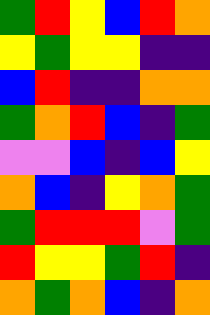[["green", "red", "yellow", "blue", "red", "orange"], ["yellow", "green", "yellow", "yellow", "indigo", "indigo"], ["blue", "red", "indigo", "indigo", "orange", "orange"], ["green", "orange", "red", "blue", "indigo", "green"], ["violet", "violet", "blue", "indigo", "blue", "yellow"], ["orange", "blue", "indigo", "yellow", "orange", "green"], ["green", "red", "red", "red", "violet", "green"], ["red", "yellow", "yellow", "green", "red", "indigo"], ["orange", "green", "orange", "blue", "indigo", "orange"]]